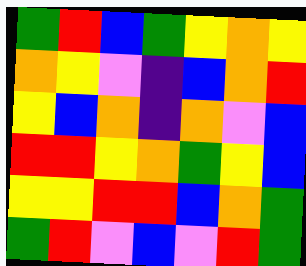[["green", "red", "blue", "green", "yellow", "orange", "yellow"], ["orange", "yellow", "violet", "indigo", "blue", "orange", "red"], ["yellow", "blue", "orange", "indigo", "orange", "violet", "blue"], ["red", "red", "yellow", "orange", "green", "yellow", "blue"], ["yellow", "yellow", "red", "red", "blue", "orange", "green"], ["green", "red", "violet", "blue", "violet", "red", "green"]]